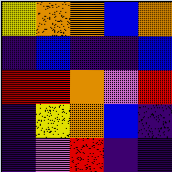[["yellow", "orange", "orange", "blue", "orange"], ["indigo", "blue", "indigo", "indigo", "blue"], ["red", "red", "orange", "violet", "red"], ["indigo", "yellow", "orange", "blue", "indigo"], ["indigo", "violet", "red", "indigo", "indigo"]]